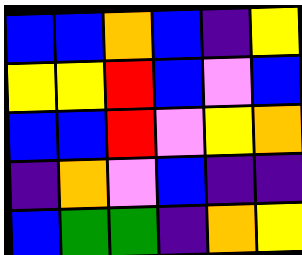[["blue", "blue", "orange", "blue", "indigo", "yellow"], ["yellow", "yellow", "red", "blue", "violet", "blue"], ["blue", "blue", "red", "violet", "yellow", "orange"], ["indigo", "orange", "violet", "blue", "indigo", "indigo"], ["blue", "green", "green", "indigo", "orange", "yellow"]]